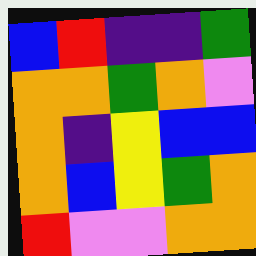[["blue", "red", "indigo", "indigo", "green"], ["orange", "orange", "green", "orange", "violet"], ["orange", "indigo", "yellow", "blue", "blue"], ["orange", "blue", "yellow", "green", "orange"], ["red", "violet", "violet", "orange", "orange"]]